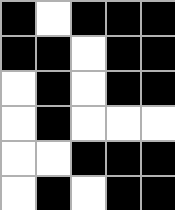[["black", "white", "black", "black", "black"], ["black", "black", "white", "black", "black"], ["white", "black", "white", "black", "black"], ["white", "black", "white", "white", "white"], ["white", "white", "black", "black", "black"], ["white", "black", "white", "black", "black"]]